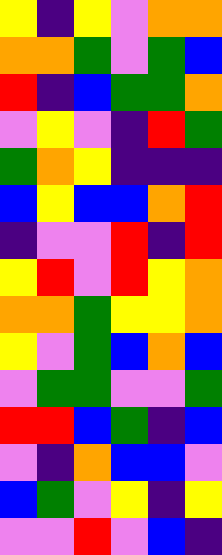[["yellow", "indigo", "yellow", "violet", "orange", "orange"], ["orange", "orange", "green", "violet", "green", "blue"], ["red", "indigo", "blue", "green", "green", "orange"], ["violet", "yellow", "violet", "indigo", "red", "green"], ["green", "orange", "yellow", "indigo", "indigo", "indigo"], ["blue", "yellow", "blue", "blue", "orange", "red"], ["indigo", "violet", "violet", "red", "indigo", "red"], ["yellow", "red", "violet", "red", "yellow", "orange"], ["orange", "orange", "green", "yellow", "yellow", "orange"], ["yellow", "violet", "green", "blue", "orange", "blue"], ["violet", "green", "green", "violet", "violet", "green"], ["red", "red", "blue", "green", "indigo", "blue"], ["violet", "indigo", "orange", "blue", "blue", "violet"], ["blue", "green", "violet", "yellow", "indigo", "yellow"], ["violet", "violet", "red", "violet", "blue", "indigo"]]